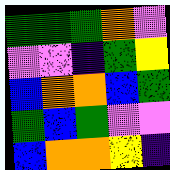[["green", "green", "green", "orange", "violet"], ["violet", "violet", "indigo", "green", "yellow"], ["blue", "orange", "orange", "blue", "green"], ["green", "blue", "green", "violet", "violet"], ["blue", "orange", "orange", "yellow", "indigo"]]